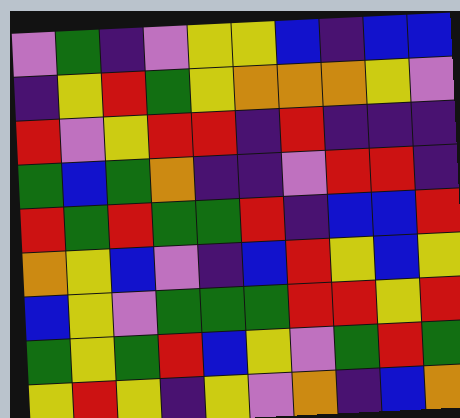[["violet", "green", "indigo", "violet", "yellow", "yellow", "blue", "indigo", "blue", "blue"], ["indigo", "yellow", "red", "green", "yellow", "orange", "orange", "orange", "yellow", "violet"], ["red", "violet", "yellow", "red", "red", "indigo", "red", "indigo", "indigo", "indigo"], ["green", "blue", "green", "orange", "indigo", "indigo", "violet", "red", "red", "indigo"], ["red", "green", "red", "green", "green", "red", "indigo", "blue", "blue", "red"], ["orange", "yellow", "blue", "violet", "indigo", "blue", "red", "yellow", "blue", "yellow"], ["blue", "yellow", "violet", "green", "green", "green", "red", "red", "yellow", "red"], ["green", "yellow", "green", "red", "blue", "yellow", "violet", "green", "red", "green"], ["yellow", "red", "yellow", "indigo", "yellow", "violet", "orange", "indigo", "blue", "orange"]]